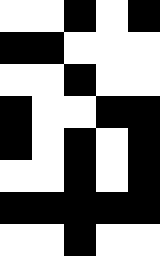[["white", "white", "black", "white", "black"], ["black", "black", "white", "white", "white"], ["white", "white", "black", "white", "white"], ["black", "white", "white", "black", "black"], ["black", "white", "black", "white", "black"], ["white", "white", "black", "white", "black"], ["black", "black", "black", "black", "black"], ["white", "white", "black", "white", "white"]]